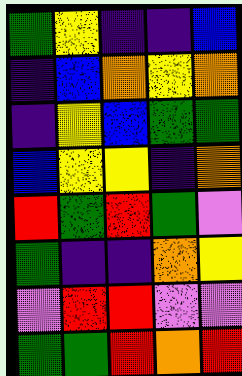[["green", "yellow", "indigo", "indigo", "blue"], ["indigo", "blue", "orange", "yellow", "orange"], ["indigo", "yellow", "blue", "green", "green"], ["blue", "yellow", "yellow", "indigo", "orange"], ["red", "green", "red", "green", "violet"], ["green", "indigo", "indigo", "orange", "yellow"], ["violet", "red", "red", "violet", "violet"], ["green", "green", "red", "orange", "red"]]